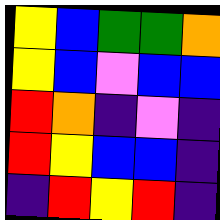[["yellow", "blue", "green", "green", "orange"], ["yellow", "blue", "violet", "blue", "blue"], ["red", "orange", "indigo", "violet", "indigo"], ["red", "yellow", "blue", "blue", "indigo"], ["indigo", "red", "yellow", "red", "indigo"]]